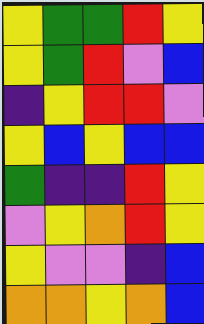[["yellow", "green", "green", "red", "yellow"], ["yellow", "green", "red", "violet", "blue"], ["indigo", "yellow", "red", "red", "violet"], ["yellow", "blue", "yellow", "blue", "blue"], ["green", "indigo", "indigo", "red", "yellow"], ["violet", "yellow", "orange", "red", "yellow"], ["yellow", "violet", "violet", "indigo", "blue"], ["orange", "orange", "yellow", "orange", "blue"]]